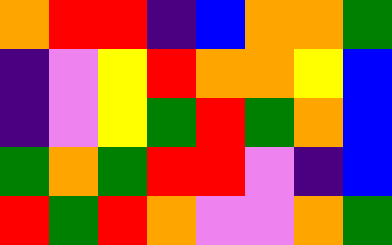[["orange", "red", "red", "indigo", "blue", "orange", "orange", "green"], ["indigo", "violet", "yellow", "red", "orange", "orange", "yellow", "blue"], ["indigo", "violet", "yellow", "green", "red", "green", "orange", "blue"], ["green", "orange", "green", "red", "red", "violet", "indigo", "blue"], ["red", "green", "red", "orange", "violet", "violet", "orange", "green"]]